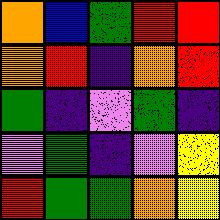[["orange", "blue", "green", "red", "red"], ["orange", "red", "indigo", "orange", "red"], ["green", "indigo", "violet", "green", "indigo"], ["violet", "green", "indigo", "violet", "yellow"], ["red", "green", "green", "orange", "yellow"]]